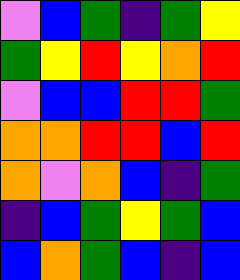[["violet", "blue", "green", "indigo", "green", "yellow"], ["green", "yellow", "red", "yellow", "orange", "red"], ["violet", "blue", "blue", "red", "red", "green"], ["orange", "orange", "red", "red", "blue", "red"], ["orange", "violet", "orange", "blue", "indigo", "green"], ["indigo", "blue", "green", "yellow", "green", "blue"], ["blue", "orange", "green", "blue", "indigo", "blue"]]